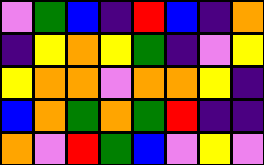[["violet", "green", "blue", "indigo", "red", "blue", "indigo", "orange"], ["indigo", "yellow", "orange", "yellow", "green", "indigo", "violet", "yellow"], ["yellow", "orange", "orange", "violet", "orange", "orange", "yellow", "indigo"], ["blue", "orange", "green", "orange", "green", "red", "indigo", "indigo"], ["orange", "violet", "red", "green", "blue", "violet", "yellow", "violet"]]